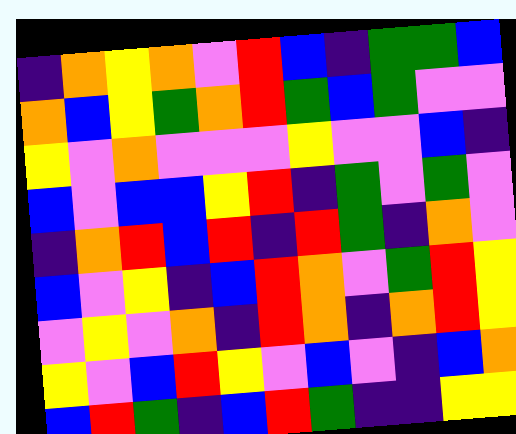[["indigo", "orange", "yellow", "orange", "violet", "red", "blue", "indigo", "green", "green", "blue"], ["orange", "blue", "yellow", "green", "orange", "red", "green", "blue", "green", "violet", "violet"], ["yellow", "violet", "orange", "violet", "violet", "violet", "yellow", "violet", "violet", "blue", "indigo"], ["blue", "violet", "blue", "blue", "yellow", "red", "indigo", "green", "violet", "green", "violet"], ["indigo", "orange", "red", "blue", "red", "indigo", "red", "green", "indigo", "orange", "violet"], ["blue", "violet", "yellow", "indigo", "blue", "red", "orange", "violet", "green", "red", "yellow"], ["violet", "yellow", "violet", "orange", "indigo", "red", "orange", "indigo", "orange", "red", "yellow"], ["yellow", "violet", "blue", "red", "yellow", "violet", "blue", "violet", "indigo", "blue", "orange"], ["blue", "red", "green", "indigo", "blue", "red", "green", "indigo", "indigo", "yellow", "yellow"]]